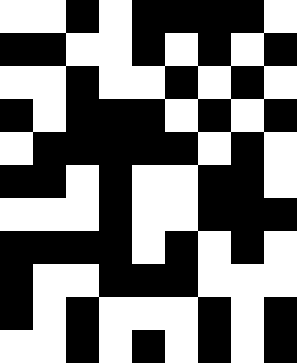[["white", "white", "black", "white", "black", "black", "black", "black", "white"], ["black", "black", "white", "white", "black", "white", "black", "white", "black"], ["white", "white", "black", "white", "white", "black", "white", "black", "white"], ["black", "white", "black", "black", "black", "white", "black", "white", "black"], ["white", "black", "black", "black", "black", "black", "white", "black", "white"], ["black", "black", "white", "black", "white", "white", "black", "black", "white"], ["white", "white", "white", "black", "white", "white", "black", "black", "black"], ["black", "black", "black", "black", "white", "black", "white", "black", "white"], ["black", "white", "white", "black", "black", "black", "white", "white", "white"], ["black", "white", "black", "white", "white", "white", "black", "white", "black"], ["white", "white", "black", "white", "black", "white", "black", "white", "black"]]